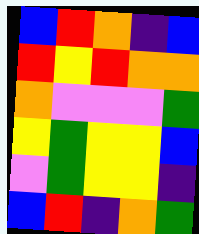[["blue", "red", "orange", "indigo", "blue"], ["red", "yellow", "red", "orange", "orange"], ["orange", "violet", "violet", "violet", "green"], ["yellow", "green", "yellow", "yellow", "blue"], ["violet", "green", "yellow", "yellow", "indigo"], ["blue", "red", "indigo", "orange", "green"]]